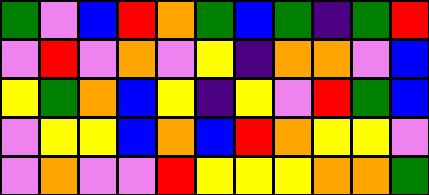[["green", "violet", "blue", "red", "orange", "green", "blue", "green", "indigo", "green", "red"], ["violet", "red", "violet", "orange", "violet", "yellow", "indigo", "orange", "orange", "violet", "blue"], ["yellow", "green", "orange", "blue", "yellow", "indigo", "yellow", "violet", "red", "green", "blue"], ["violet", "yellow", "yellow", "blue", "orange", "blue", "red", "orange", "yellow", "yellow", "violet"], ["violet", "orange", "violet", "violet", "red", "yellow", "yellow", "yellow", "orange", "orange", "green"]]